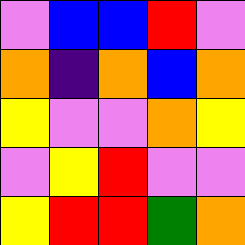[["violet", "blue", "blue", "red", "violet"], ["orange", "indigo", "orange", "blue", "orange"], ["yellow", "violet", "violet", "orange", "yellow"], ["violet", "yellow", "red", "violet", "violet"], ["yellow", "red", "red", "green", "orange"]]